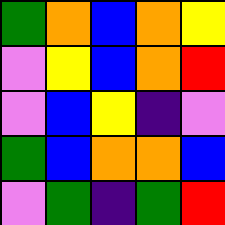[["green", "orange", "blue", "orange", "yellow"], ["violet", "yellow", "blue", "orange", "red"], ["violet", "blue", "yellow", "indigo", "violet"], ["green", "blue", "orange", "orange", "blue"], ["violet", "green", "indigo", "green", "red"]]